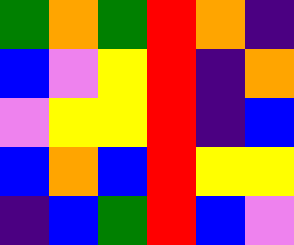[["green", "orange", "green", "red", "orange", "indigo"], ["blue", "violet", "yellow", "red", "indigo", "orange"], ["violet", "yellow", "yellow", "red", "indigo", "blue"], ["blue", "orange", "blue", "red", "yellow", "yellow"], ["indigo", "blue", "green", "red", "blue", "violet"]]